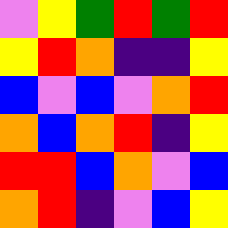[["violet", "yellow", "green", "red", "green", "red"], ["yellow", "red", "orange", "indigo", "indigo", "yellow"], ["blue", "violet", "blue", "violet", "orange", "red"], ["orange", "blue", "orange", "red", "indigo", "yellow"], ["red", "red", "blue", "orange", "violet", "blue"], ["orange", "red", "indigo", "violet", "blue", "yellow"]]